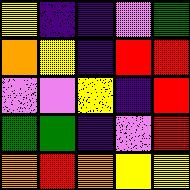[["yellow", "indigo", "indigo", "violet", "green"], ["orange", "yellow", "indigo", "red", "red"], ["violet", "violet", "yellow", "indigo", "red"], ["green", "green", "indigo", "violet", "red"], ["orange", "red", "orange", "yellow", "yellow"]]